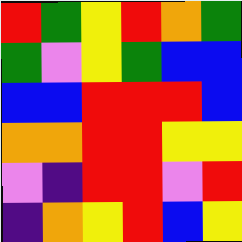[["red", "green", "yellow", "red", "orange", "green"], ["green", "violet", "yellow", "green", "blue", "blue"], ["blue", "blue", "red", "red", "red", "blue"], ["orange", "orange", "red", "red", "yellow", "yellow"], ["violet", "indigo", "red", "red", "violet", "red"], ["indigo", "orange", "yellow", "red", "blue", "yellow"]]